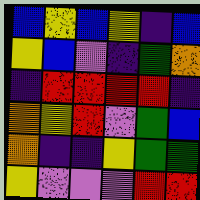[["blue", "yellow", "blue", "yellow", "indigo", "blue"], ["yellow", "blue", "violet", "indigo", "green", "orange"], ["indigo", "red", "red", "red", "red", "indigo"], ["orange", "yellow", "red", "violet", "green", "blue"], ["orange", "indigo", "indigo", "yellow", "green", "green"], ["yellow", "violet", "violet", "violet", "red", "red"]]